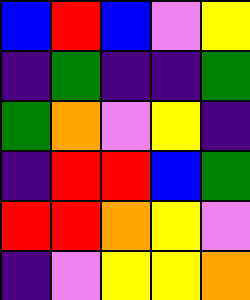[["blue", "red", "blue", "violet", "yellow"], ["indigo", "green", "indigo", "indigo", "green"], ["green", "orange", "violet", "yellow", "indigo"], ["indigo", "red", "red", "blue", "green"], ["red", "red", "orange", "yellow", "violet"], ["indigo", "violet", "yellow", "yellow", "orange"]]